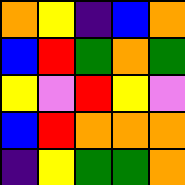[["orange", "yellow", "indigo", "blue", "orange"], ["blue", "red", "green", "orange", "green"], ["yellow", "violet", "red", "yellow", "violet"], ["blue", "red", "orange", "orange", "orange"], ["indigo", "yellow", "green", "green", "orange"]]